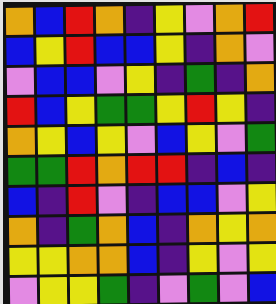[["orange", "blue", "red", "orange", "indigo", "yellow", "violet", "orange", "red"], ["blue", "yellow", "red", "blue", "blue", "yellow", "indigo", "orange", "violet"], ["violet", "blue", "blue", "violet", "yellow", "indigo", "green", "indigo", "orange"], ["red", "blue", "yellow", "green", "green", "yellow", "red", "yellow", "indigo"], ["orange", "yellow", "blue", "yellow", "violet", "blue", "yellow", "violet", "green"], ["green", "green", "red", "orange", "red", "red", "indigo", "blue", "indigo"], ["blue", "indigo", "red", "violet", "indigo", "blue", "blue", "violet", "yellow"], ["orange", "indigo", "green", "orange", "blue", "indigo", "orange", "yellow", "orange"], ["yellow", "yellow", "orange", "orange", "blue", "indigo", "yellow", "violet", "yellow"], ["violet", "yellow", "yellow", "green", "indigo", "violet", "green", "violet", "blue"]]